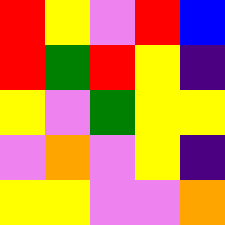[["red", "yellow", "violet", "red", "blue"], ["red", "green", "red", "yellow", "indigo"], ["yellow", "violet", "green", "yellow", "yellow"], ["violet", "orange", "violet", "yellow", "indigo"], ["yellow", "yellow", "violet", "violet", "orange"]]